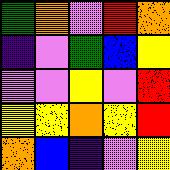[["green", "orange", "violet", "red", "orange"], ["indigo", "violet", "green", "blue", "yellow"], ["violet", "violet", "yellow", "violet", "red"], ["yellow", "yellow", "orange", "yellow", "red"], ["orange", "blue", "indigo", "violet", "yellow"]]